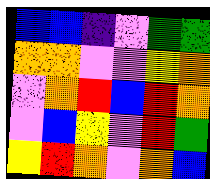[["blue", "blue", "indigo", "violet", "green", "green"], ["orange", "orange", "violet", "violet", "yellow", "orange"], ["violet", "orange", "red", "blue", "red", "orange"], ["violet", "blue", "yellow", "violet", "red", "green"], ["yellow", "red", "orange", "violet", "orange", "blue"]]